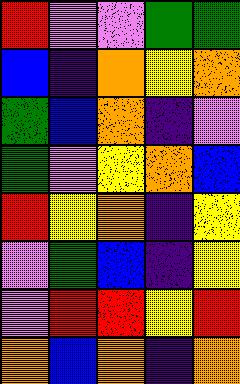[["red", "violet", "violet", "green", "green"], ["blue", "indigo", "orange", "yellow", "orange"], ["green", "blue", "orange", "indigo", "violet"], ["green", "violet", "yellow", "orange", "blue"], ["red", "yellow", "orange", "indigo", "yellow"], ["violet", "green", "blue", "indigo", "yellow"], ["violet", "red", "red", "yellow", "red"], ["orange", "blue", "orange", "indigo", "orange"]]